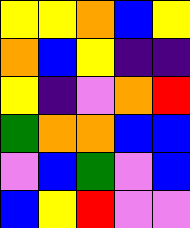[["yellow", "yellow", "orange", "blue", "yellow"], ["orange", "blue", "yellow", "indigo", "indigo"], ["yellow", "indigo", "violet", "orange", "red"], ["green", "orange", "orange", "blue", "blue"], ["violet", "blue", "green", "violet", "blue"], ["blue", "yellow", "red", "violet", "violet"]]